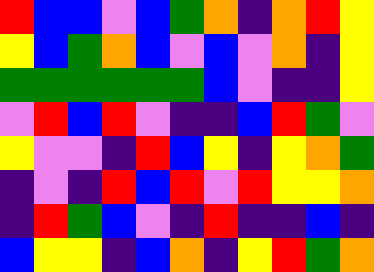[["red", "blue", "blue", "violet", "blue", "green", "orange", "indigo", "orange", "red", "yellow"], ["yellow", "blue", "green", "orange", "blue", "violet", "blue", "violet", "orange", "indigo", "yellow"], ["green", "green", "green", "green", "green", "green", "blue", "violet", "indigo", "indigo", "yellow"], ["violet", "red", "blue", "red", "violet", "indigo", "indigo", "blue", "red", "green", "violet"], ["yellow", "violet", "violet", "indigo", "red", "blue", "yellow", "indigo", "yellow", "orange", "green"], ["indigo", "violet", "indigo", "red", "blue", "red", "violet", "red", "yellow", "yellow", "orange"], ["indigo", "red", "green", "blue", "violet", "indigo", "red", "indigo", "indigo", "blue", "indigo"], ["blue", "yellow", "yellow", "indigo", "blue", "orange", "indigo", "yellow", "red", "green", "orange"]]